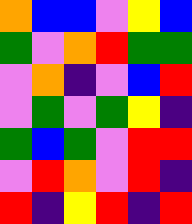[["orange", "blue", "blue", "violet", "yellow", "blue"], ["green", "violet", "orange", "red", "green", "green"], ["violet", "orange", "indigo", "violet", "blue", "red"], ["violet", "green", "violet", "green", "yellow", "indigo"], ["green", "blue", "green", "violet", "red", "red"], ["violet", "red", "orange", "violet", "red", "indigo"], ["red", "indigo", "yellow", "red", "indigo", "red"]]